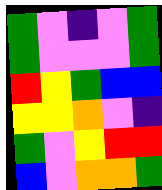[["green", "violet", "indigo", "violet", "green"], ["green", "violet", "violet", "violet", "green"], ["red", "yellow", "green", "blue", "blue"], ["yellow", "yellow", "orange", "violet", "indigo"], ["green", "violet", "yellow", "red", "red"], ["blue", "violet", "orange", "orange", "green"]]